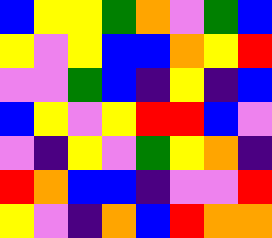[["blue", "yellow", "yellow", "green", "orange", "violet", "green", "blue"], ["yellow", "violet", "yellow", "blue", "blue", "orange", "yellow", "red"], ["violet", "violet", "green", "blue", "indigo", "yellow", "indigo", "blue"], ["blue", "yellow", "violet", "yellow", "red", "red", "blue", "violet"], ["violet", "indigo", "yellow", "violet", "green", "yellow", "orange", "indigo"], ["red", "orange", "blue", "blue", "indigo", "violet", "violet", "red"], ["yellow", "violet", "indigo", "orange", "blue", "red", "orange", "orange"]]